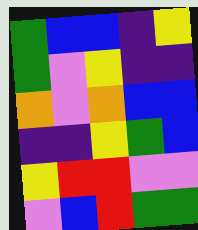[["green", "blue", "blue", "indigo", "yellow"], ["green", "violet", "yellow", "indigo", "indigo"], ["orange", "violet", "orange", "blue", "blue"], ["indigo", "indigo", "yellow", "green", "blue"], ["yellow", "red", "red", "violet", "violet"], ["violet", "blue", "red", "green", "green"]]